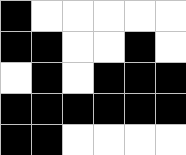[["black", "white", "white", "white", "white", "white"], ["black", "black", "white", "white", "black", "white"], ["white", "black", "white", "black", "black", "black"], ["black", "black", "black", "black", "black", "black"], ["black", "black", "white", "white", "white", "white"]]